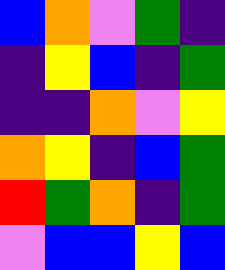[["blue", "orange", "violet", "green", "indigo"], ["indigo", "yellow", "blue", "indigo", "green"], ["indigo", "indigo", "orange", "violet", "yellow"], ["orange", "yellow", "indigo", "blue", "green"], ["red", "green", "orange", "indigo", "green"], ["violet", "blue", "blue", "yellow", "blue"]]